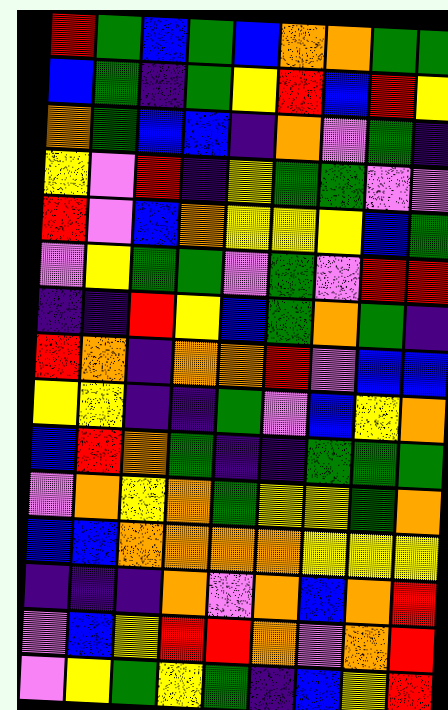[["red", "green", "blue", "green", "blue", "orange", "orange", "green", "green"], ["blue", "green", "indigo", "green", "yellow", "red", "blue", "red", "yellow"], ["orange", "green", "blue", "blue", "indigo", "orange", "violet", "green", "indigo"], ["yellow", "violet", "red", "indigo", "yellow", "green", "green", "violet", "violet"], ["red", "violet", "blue", "orange", "yellow", "yellow", "yellow", "blue", "green"], ["violet", "yellow", "green", "green", "violet", "green", "violet", "red", "red"], ["indigo", "indigo", "red", "yellow", "blue", "green", "orange", "green", "indigo"], ["red", "orange", "indigo", "orange", "orange", "red", "violet", "blue", "blue"], ["yellow", "yellow", "indigo", "indigo", "green", "violet", "blue", "yellow", "orange"], ["blue", "red", "orange", "green", "indigo", "indigo", "green", "green", "green"], ["violet", "orange", "yellow", "orange", "green", "yellow", "yellow", "green", "orange"], ["blue", "blue", "orange", "orange", "orange", "orange", "yellow", "yellow", "yellow"], ["indigo", "indigo", "indigo", "orange", "violet", "orange", "blue", "orange", "red"], ["violet", "blue", "yellow", "red", "red", "orange", "violet", "orange", "red"], ["violet", "yellow", "green", "yellow", "green", "indigo", "blue", "yellow", "red"]]